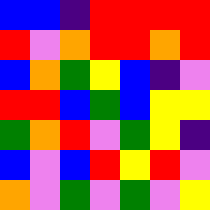[["blue", "blue", "indigo", "red", "red", "red", "red"], ["red", "violet", "orange", "red", "red", "orange", "red"], ["blue", "orange", "green", "yellow", "blue", "indigo", "violet"], ["red", "red", "blue", "green", "blue", "yellow", "yellow"], ["green", "orange", "red", "violet", "green", "yellow", "indigo"], ["blue", "violet", "blue", "red", "yellow", "red", "violet"], ["orange", "violet", "green", "violet", "green", "violet", "yellow"]]